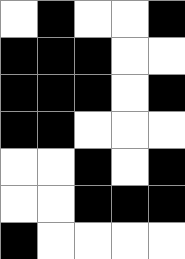[["white", "black", "white", "white", "black"], ["black", "black", "black", "white", "white"], ["black", "black", "black", "white", "black"], ["black", "black", "white", "white", "white"], ["white", "white", "black", "white", "black"], ["white", "white", "black", "black", "black"], ["black", "white", "white", "white", "white"]]